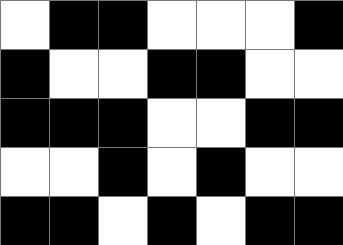[["white", "black", "black", "white", "white", "white", "black"], ["black", "white", "white", "black", "black", "white", "white"], ["black", "black", "black", "white", "white", "black", "black"], ["white", "white", "black", "white", "black", "white", "white"], ["black", "black", "white", "black", "white", "black", "black"]]